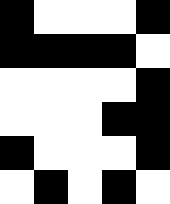[["black", "white", "white", "white", "black"], ["black", "black", "black", "black", "white"], ["white", "white", "white", "white", "black"], ["white", "white", "white", "black", "black"], ["black", "white", "white", "white", "black"], ["white", "black", "white", "black", "white"]]